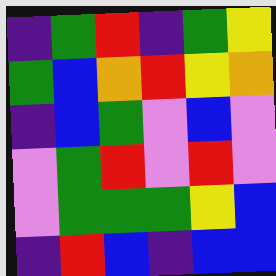[["indigo", "green", "red", "indigo", "green", "yellow"], ["green", "blue", "orange", "red", "yellow", "orange"], ["indigo", "blue", "green", "violet", "blue", "violet"], ["violet", "green", "red", "violet", "red", "violet"], ["violet", "green", "green", "green", "yellow", "blue"], ["indigo", "red", "blue", "indigo", "blue", "blue"]]